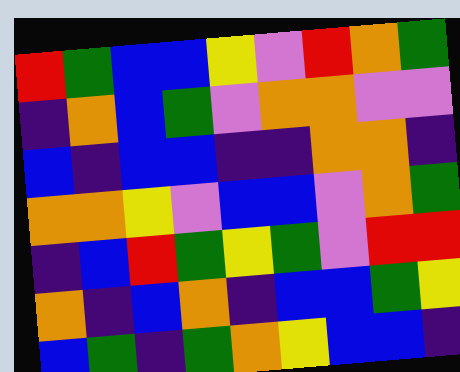[["red", "green", "blue", "blue", "yellow", "violet", "red", "orange", "green"], ["indigo", "orange", "blue", "green", "violet", "orange", "orange", "violet", "violet"], ["blue", "indigo", "blue", "blue", "indigo", "indigo", "orange", "orange", "indigo"], ["orange", "orange", "yellow", "violet", "blue", "blue", "violet", "orange", "green"], ["indigo", "blue", "red", "green", "yellow", "green", "violet", "red", "red"], ["orange", "indigo", "blue", "orange", "indigo", "blue", "blue", "green", "yellow"], ["blue", "green", "indigo", "green", "orange", "yellow", "blue", "blue", "indigo"]]